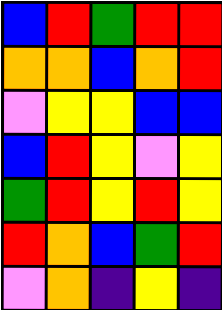[["blue", "red", "green", "red", "red"], ["orange", "orange", "blue", "orange", "red"], ["violet", "yellow", "yellow", "blue", "blue"], ["blue", "red", "yellow", "violet", "yellow"], ["green", "red", "yellow", "red", "yellow"], ["red", "orange", "blue", "green", "red"], ["violet", "orange", "indigo", "yellow", "indigo"]]